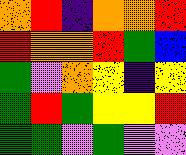[["orange", "red", "indigo", "orange", "orange", "red"], ["red", "orange", "orange", "red", "green", "blue"], ["green", "violet", "orange", "yellow", "indigo", "yellow"], ["green", "red", "green", "yellow", "yellow", "red"], ["green", "green", "violet", "green", "violet", "violet"]]